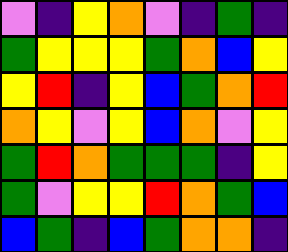[["violet", "indigo", "yellow", "orange", "violet", "indigo", "green", "indigo"], ["green", "yellow", "yellow", "yellow", "green", "orange", "blue", "yellow"], ["yellow", "red", "indigo", "yellow", "blue", "green", "orange", "red"], ["orange", "yellow", "violet", "yellow", "blue", "orange", "violet", "yellow"], ["green", "red", "orange", "green", "green", "green", "indigo", "yellow"], ["green", "violet", "yellow", "yellow", "red", "orange", "green", "blue"], ["blue", "green", "indigo", "blue", "green", "orange", "orange", "indigo"]]